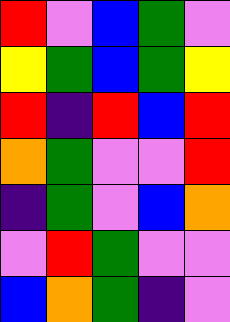[["red", "violet", "blue", "green", "violet"], ["yellow", "green", "blue", "green", "yellow"], ["red", "indigo", "red", "blue", "red"], ["orange", "green", "violet", "violet", "red"], ["indigo", "green", "violet", "blue", "orange"], ["violet", "red", "green", "violet", "violet"], ["blue", "orange", "green", "indigo", "violet"]]